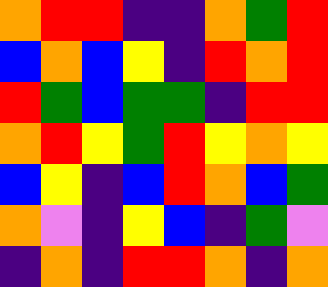[["orange", "red", "red", "indigo", "indigo", "orange", "green", "red"], ["blue", "orange", "blue", "yellow", "indigo", "red", "orange", "red"], ["red", "green", "blue", "green", "green", "indigo", "red", "red"], ["orange", "red", "yellow", "green", "red", "yellow", "orange", "yellow"], ["blue", "yellow", "indigo", "blue", "red", "orange", "blue", "green"], ["orange", "violet", "indigo", "yellow", "blue", "indigo", "green", "violet"], ["indigo", "orange", "indigo", "red", "red", "orange", "indigo", "orange"]]